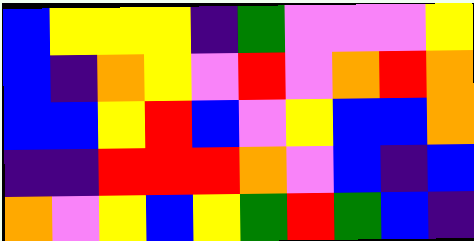[["blue", "yellow", "yellow", "yellow", "indigo", "green", "violet", "violet", "violet", "yellow"], ["blue", "indigo", "orange", "yellow", "violet", "red", "violet", "orange", "red", "orange"], ["blue", "blue", "yellow", "red", "blue", "violet", "yellow", "blue", "blue", "orange"], ["indigo", "indigo", "red", "red", "red", "orange", "violet", "blue", "indigo", "blue"], ["orange", "violet", "yellow", "blue", "yellow", "green", "red", "green", "blue", "indigo"]]